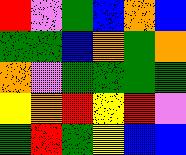[["red", "violet", "green", "blue", "orange", "blue"], ["green", "green", "blue", "orange", "green", "orange"], ["orange", "violet", "green", "green", "green", "green"], ["yellow", "orange", "red", "yellow", "red", "violet"], ["green", "red", "green", "yellow", "blue", "blue"]]